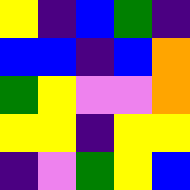[["yellow", "indigo", "blue", "green", "indigo"], ["blue", "blue", "indigo", "blue", "orange"], ["green", "yellow", "violet", "violet", "orange"], ["yellow", "yellow", "indigo", "yellow", "yellow"], ["indigo", "violet", "green", "yellow", "blue"]]